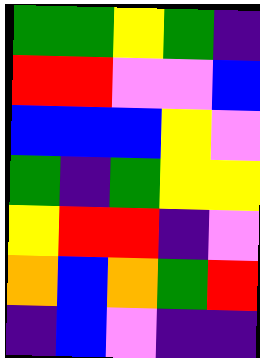[["green", "green", "yellow", "green", "indigo"], ["red", "red", "violet", "violet", "blue"], ["blue", "blue", "blue", "yellow", "violet"], ["green", "indigo", "green", "yellow", "yellow"], ["yellow", "red", "red", "indigo", "violet"], ["orange", "blue", "orange", "green", "red"], ["indigo", "blue", "violet", "indigo", "indigo"]]